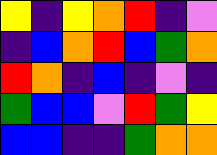[["yellow", "indigo", "yellow", "orange", "red", "indigo", "violet"], ["indigo", "blue", "orange", "red", "blue", "green", "orange"], ["red", "orange", "indigo", "blue", "indigo", "violet", "indigo"], ["green", "blue", "blue", "violet", "red", "green", "yellow"], ["blue", "blue", "indigo", "indigo", "green", "orange", "orange"]]